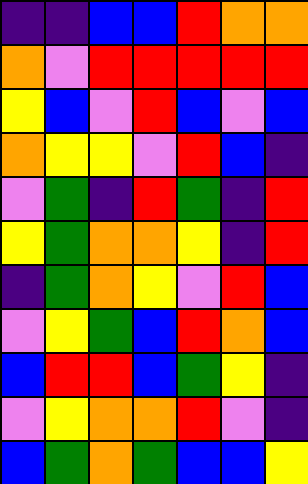[["indigo", "indigo", "blue", "blue", "red", "orange", "orange"], ["orange", "violet", "red", "red", "red", "red", "red"], ["yellow", "blue", "violet", "red", "blue", "violet", "blue"], ["orange", "yellow", "yellow", "violet", "red", "blue", "indigo"], ["violet", "green", "indigo", "red", "green", "indigo", "red"], ["yellow", "green", "orange", "orange", "yellow", "indigo", "red"], ["indigo", "green", "orange", "yellow", "violet", "red", "blue"], ["violet", "yellow", "green", "blue", "red", "orange", "blue"], ["blue", "red", "red", "blue", "green", "yellow", "indigo"], ["violet", "yellow", "orange", "orange", "red", "violet", "indigo"], ["blue", "green", "orange", "green", "blue", "blue", "yellow"]]